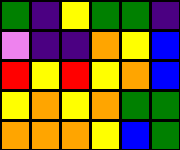[["green", "indigo", "yellow", "green", "green", "indigo"], ["violet", "indigo", "indigo", "orange", "yellow", "blue"], ["red", "yellow", "red", "yellow", "orange", "blue"], ["yellow", "orange", "yellow", "orange", "green", "green"], ["orange", "orange", "orange", "yellow", "blue", "green"]]